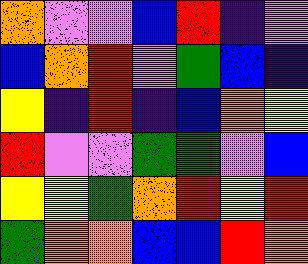[["orange", "violet", "violet", "blue", "red", "indigo", "violet"], ["blue", "orange", "red", "violet", "green", "blue", "indigo"], ["yellow", "indigo", "red", "indigo", "blue", "orange", "yellow"], ["red", "violet", "violet", "green", "green", "violet", "blue"], ["yellow", "yellow", "green", "orange", "red", "yellow", "red"], ["green", "orange", "orange", "blue", "blue", "red", "orange"]]